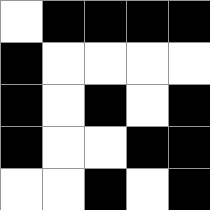[["white", "black", "black", "black", "black"], ["black", "white", "white", "white", "white"], ["black", "white", "black", "white", "black"], ["black", "white", "white", "black", "black"], ["white", "white", "black", "white", "black"]]